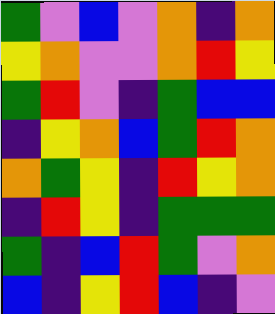[["green", "violet", "blue", "violet", "orange", "indigo", "orange"], ["yellow", "orange", "violet", "violet", "orange", "red", "yellow"], ["green", "red", "violet", "indigo", "green", "blue", "blue"], ["indigo", "yellow", "orange", "blue", "green", "red", "orange"], ["orange", "green", "yellow", "indigo", "red", "yellow", "orange"], ["indigo", "red", "yellow", "indigo", "green", "green", "green"], ["green", "indigo", "blue", "red", "green", "violet", "orange"], ["blue", "indigo", "yellow", "red", "blue", "indigo", "violet"]]